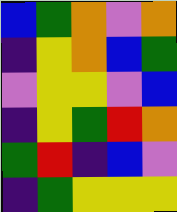[["blue", "green", "orange", "violet", "orange"], ["indigo", "yellow", "orange", "blue", "green"], ["violet", "yellow", "yellow", "violet", "blue"], ["indigo", "yellow", "green", "red", "orange"], ["green", "red", "indigo", "blue", "violet"], ["indigo", "green", "yellow", "yellow", "yellow"]]